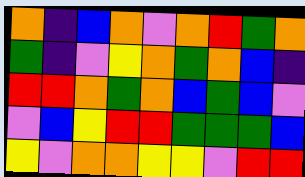[["orange", "indigo", "blue", "orange", "violet", "orange", "red", "green", "orange"], ["green", "indigo", "violet", "yellow", "orange", "green", "orange", "blue", "indigo"], ["red", "red", "orange", "green", "orange", "blue", "green", "blue", "violet"], ["violet", "blue", "yellow", "red", "red", "green", "green", "green", "blue"], ["yellow", "violet", "orange", "orange", "yellow", "yellow", "violet", "red", "red"]]